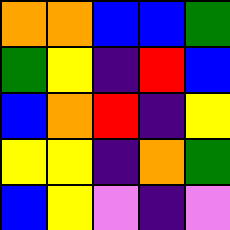[["orange", "orange", "blue", "blue", "green"], ["green", "yellow", "indigo", "red", "blue"], ["blue", "orange", "red", "indigo", "yellow"], ["yellow", "yellow", "indigo", "orange", "green"], ["blue", "yellow", "violet", "indigo", "violet"]]